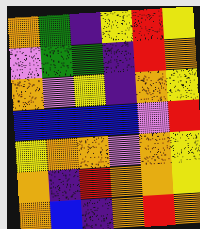[["orange", "green", "indigo", "yellow", "red", "yellow"], ["violet", "green", "green", "indigo", "red", "orange"], ["orange", "violet", "yellow", "indigo", "orange", "yellow"], ["blue", "blue", "blue", "blue", "violet", "red"], ["yellow", "orange", "orange", "violet", "orange", "yellow"], ["orange", "indigo", "red", "orange", "orange", "yellow"], ["orange", "blue", "indigo", "orange", "red", "orange"]]